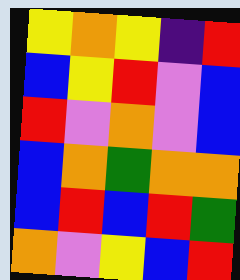[["yellow", "orange", "yellow", "indigo", "red"], ["blue", "yellow", "red", "violet", "blue"], ["red", "violet", "orange", "violet", "blue"], ["blue", "orange", "green", "orange", "orange"], ["blue", "red", "blue", "red", "green"], ["orange", "violet", "yellow", "blue", "red"]]